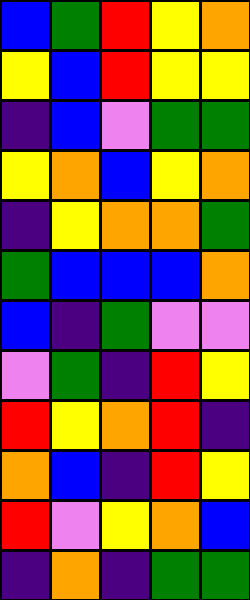[["blue", "green", "red", "yellow", "orange"], ["yellow", "blue", "red", "yellow", "yellow"], ["indigo", "blue", "violet", "green", "green"], ["yellow", "orange", "blue", "yellow", "orange"], ["indigo", "yellow", "orange", "orange", "green"], ["green", "blue", "blue", "blue", "orange"], ["blue", "indigo", "green", "violet", "violet"], ["violet", "green", "indigo", "red", "yellow"], ["red", "yellow", "orange", "red", "indigo"], ["orange", "blue", "indigo", "red", "yellow"], ["red", "violet", "yellow", "orange", "blue"], ["indigo", "orange", "indigo", "green", "green"]]